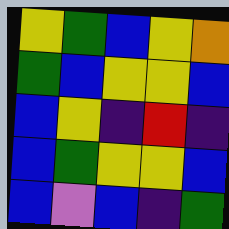[["yellow", "green", "blue", "yellow", "orange"], ["green", "blue", "yellow", "yellow", "blue"], ["blue", "yellow", "indigo", "red", "indigo"], ["blue", "green", "yellow", "yellow", "blue"], ["blue", "violet", "blue", "indigo", "green"]]